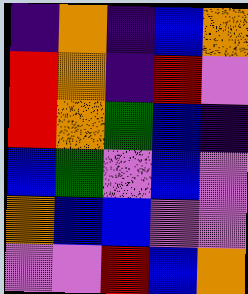[["indigo", "orange", "indigo", "blue", "orange"], ["red", "orange", "indigo", "red", "violet"], ["red", "orange", "green", "blue", "indigo"], ["blue", "green", "violet", "blue", "violet"], ["orange", "blue", "blue", "violet", "violet"], ["violet", "violet", "red", "blue", "orange"]]